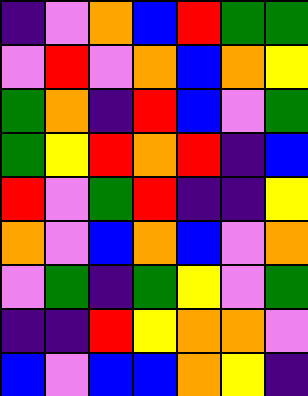[["indigo", "violet", "orange", "blue", "red", "green", "green"], ["violet", "red", "violet", "orange", "blue", "orange", "yellow"], ["green", "orange", "indigo", "red", "blue", "violet", "green"], ["green", "yellow", "red", "orange", "red", "indigo", "blue"], ["red", "violet", "green", "red", "indigo", "indigo", "yellow"], ["orange", "violet", "blue", "orange", "blue", "violet", "orange"], ["violet", "green", "indigo", "green", "yellow", "violet", "green"], ["indigo", "indigo", "red", "yellow", "orange", "orange", "violet"], ["blue", "violet", "blue", "blue", "orange", "yellow", "indigo"]]